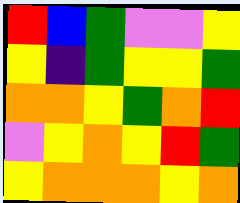[["red", "blue", "green", "violet", "violet", "yellow"], ["yellow", "indigo", "green", "yellow", "yellow", "green"], ["orange", "orange", "yellow", "green", "orange", "red"], ["violet", "yellow", "orange", "yellow", "red", "green"], ["yellow", "orange", "orange", "orange", "yellow", "orange"]]